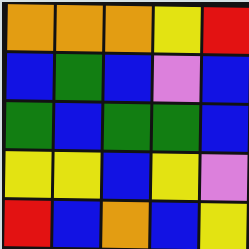[["orange", "orange", "orange", "yellow", "red"], ["blue", "green", "blue", "violet", "blue"], ["green", "blue", "green", "green", "blue"], ["yellow", "yellow", "blue", "yellow", "violet"], ["red", "blue", "orange", "blue", "yellow"]]